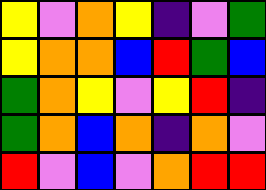[["yellow", "violet", "orange", "yellow", "indigo", "violet", "green"], ["yellow", "orange", "orange", "blue", "red", "green", "blue"], ["green", "orange", "yellow", "violet", "yellow", "red", "indigo"], ["green", "orange", "blue", "orange", "indigo", "orange", "violet"], ["red", "violet", "blue", "violet", "orange", "red", "red"]]